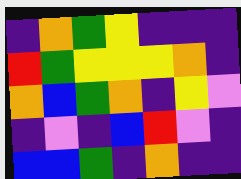[["indigo", "orange", "green", "yellow", "indigo", "indigo", "indigo"], ["red", "green", "yellow", "yellow", "yellow", "orange", "indigo"], ["orange", "blue", "green", "orange", "indigo", "yellow", "violet"], ["indigo", "violet", "indigo", "blue", "red", "violet", "indigo"], ["blue", "blue", "green", "indigo", "orange", "indigo", "indigo"]]